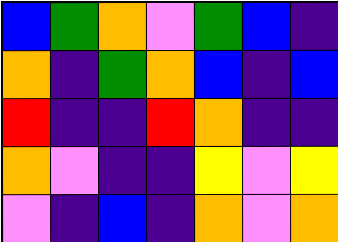[["blue", "green", "orange", "violet", "green", "blue", "indigo"], ["orange", "indigo", "green", "orange", "blue", "indigo", "blue"], ["red", "indigo", "indigo", "red", "orange", "indigo", "indigo"], ["orange", "violet", "indigo", "indigo", "yellow", "violet", "yellow"], ["violet", "indigo", "blue", "indigo", "orange", "violet", "orange"]]